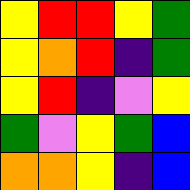[["yellow", "red", "red", "yellow", "green"], ["yellow", "orange", "red", "indigo", "green"], ["yellow", "red", "indigo", "violet", "yellow"], ["green", "violet", "yellow", "green", "blue"], ["orange", "orange", "yellow", "indigo", "blue"]]